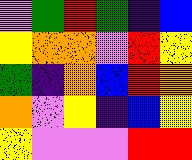[["violet", "green", "red", "green", "indigo", "blue"], ["yellow", "orange", "orange", "violet", "red", "yellow"], ["green", "indigo", "orange", "blue", "red", "orange"], ["orange", "violet", "yellow", "indigo", "blue", "yellow"], ["yellow", "violet", "violet", "violet", "red", "red"]]